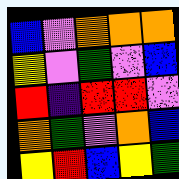[["blue", "violet", "orange", "orange", "orange"], ["yellow", "violet", "green", "violet", "blue"], ["red", "indigo", "red", "red", "violet"], ["orange", "green", "violet", "orange", "blue"], ["yellow", "red", "blue", "yellow", "green"]]